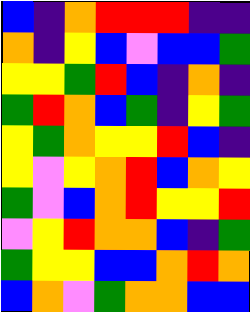[["blue", "indigo", "orange", "red", "red", "red", "indigo", "indigo"], ["orange", "indigo", "yellow", "blue", "violet", "blue", "blue", "green"], ["yellow", "yellow", "green", "red", "blue", "indigo", "orange", "indigo"], ["green", "red", "orange", "blue", "green", "indigo", "yellow", "green"], ["yellow", "green", "orange", "yellow", "yellow", "red", "blue", "indigo"], ["yellow", "violet", "yellow", "orange", "red", "blue", "orange", "yellow"], ["green", "violet", "blue", "orange", "red", "yellow", "yellow", "red"], ["violet", "yellow", "red", "orange", "orange", "blue", "indigo", "green"], ["green", "yellow", "yellow", "blue", "blue", "orange", "red", "orange"], ["blue", "orange", "violet", "green", "orange", "orange", "blue", "blue"]]